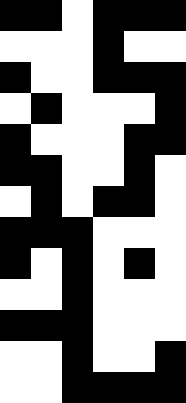[["black", "black", "white", "black", "black", "black"], ["white", "white", "white", "black", "white", "white"], ["black", "white", "white", "black", "black", "black"], ["white", "black", "white", "white", "white", "black"], ["black", "white", "white", "white", "black", "black"], ["black", "black", "white", "white", "black", "white"], ["white", "black", "white", "black", "black", "white"], ["black", "black", "black", "white", "white", "white"], ["black", "white", "black", "white", "black", "white"], ["white", "white", "black", "white", "white", "white"], ["black", "black", "black", "white", "white", "white"], ["white", "white", "black", "white", "white", "black"], ["white", "white", "black", "black", "black", "black"]]